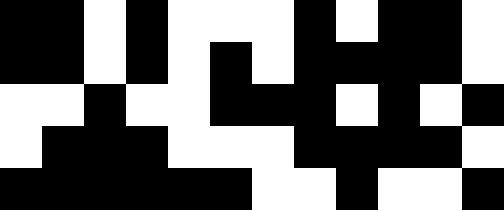[["black", "black", "white", "black", "white", "white", "white", "black", "white", "black", "black", "white"], ["black", "black", "white", "black", "white", "black", "white", "black", "black", "black", "black", "white"], ["white", "white", "black", "white", "white", "black", "black", "black", "white", "black", "white", "black"], ["white", "black", "black", "black", "white", "white", "white", "black", "black", "black", "black", "white"], ["black", "black", "black", "black", "black", "black", "white", "white", "black", "white", "white", "black"]]